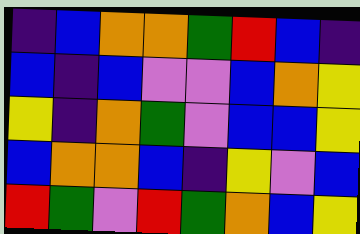[["indigo", "blue", "orange", "orange", "green", "red", "blue", "indigo"], ["blue", "indigo", "blue", "violet", "violet", "blue", "orange", "yellow"], ["yellow", "indigo", "orange", "green", "violet", "blue", "blue", "yellow"], ["blue", "orange", "orange", "blue", "indigo", "yellow", "violet", "blue"], ["red", "green", "violet", "red", "green", "orange", "blue", "yellow"]]